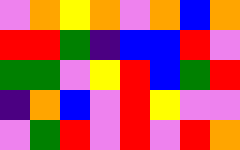[["violet", "orange", "yellow", "orange", "violet", "orange", "blue", "orange"], ["red", "red", "green", "indigo", "blue", "blue", "red", "violet"], ["green", "green", "violet", "yellow", "red", "blue", "green", "red"], ["indigo", "orange", "blue", "violet", "red", "yellow", "violet", "violet"], ["violet", "green", "red", "violet", "red", "violet", "red", "orange"]]